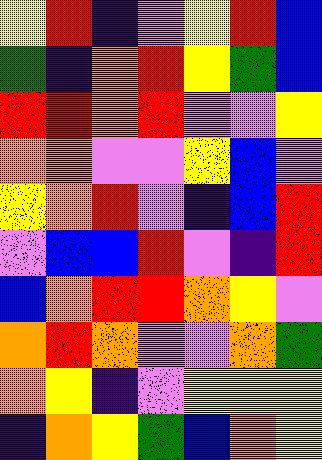[["yellow", "red", "indigo", "violet", "yellow", "red", "blue"], ["green", "indigo", "orange", "red", "yellow", "green", "blue"], ["red", "red", "orange", "red", "violet", "violet", "yellow"], ["orange", "orange", "violet", "violet", "yellow", "blue", "violet"], ["yellow", "orange", "red", "violet", "indigo", "blue", "red"], ["violet", "blue", "blue", "red", "violet", "indigo", "red"], ["blue", "orange", "red", "red", "orange", "yellow", "violet"], ["orange", "red", "orange", "violet", "violet", "orange", "green"], ["orange", "yellow", "indigo", "violet", "yellow", "yellow", "yellow"], ["indigo", "orange", "yellow", "green", "blue", "orange", "yellow"]]